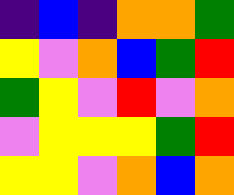[["indigo", "blue", "indigo", "orange", "orange", "green"], ["yellow", "violet", "orange", "blue", "green", "red"], ["green", "yellow", "violet", "red", "violet", "orange"], ["violet", "yellow", "yellow", "yellow", "green", "red"], ["yellow", "yellow", "violet", "orange", "blue", "orange"]]